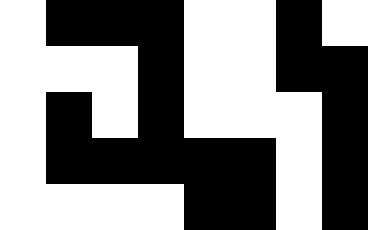[["white", "black", "black", "black", "white", "white", "black", "white"], ["white", "white", "white", "black", "white", "white", "black", "black"], ["white", "black", "white", "black", "white", "white", "white", "black"], ["white", "black", "black", "black", "black", "black", "white", "black"], ["white", "white", "white", "white", "black", "black", "white", "black"]]